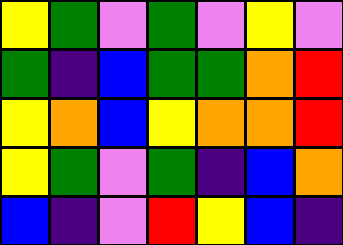[["yellow", "green", "violet", "green", "violet", "yellow", "violet"], ["green", "indigo", "blue", "green", "green", "orange", "red"], ["yellow", "orange", "blue", "yellow", "orange", "orange", "red"], ["yellow", "green", "violet", "green", "indigo", "blue", "orange"], ["blue", "indigo", "violet", "red", "yellow", "blue", "indigo"]]